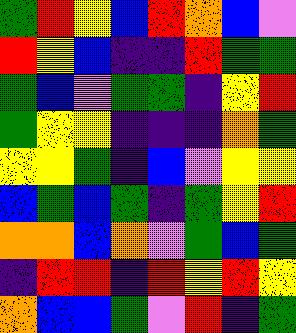[["green", "red", "yellow", "blue", "red", "orange", "blue", "violet"], ["red", "yellow", "blue", "indigo", "indigo", "red", "green", "green"], ["green", "blue", "violet", "green", "green", "indigo", "yellow", "red"], ["green", "yellow", "yellow", "indigo", "indigo", "indigo", "orange", "green"], ["yellow", "yellow", "green", "indigo", "blue", "violet", "yellow", "yellow"], ["blue", "green", "blue", "green", "indigo", "green", "yellow", "red"], ["orange", "orange", "blue", "orange", "violet", "green", "blue", "green"], ["indigo", "red", "red", "indigo", "red", "yellow", "red", "yellow"], ["orange", "blue", "blue", "green", "violet", "red", "indigo", "green"]]